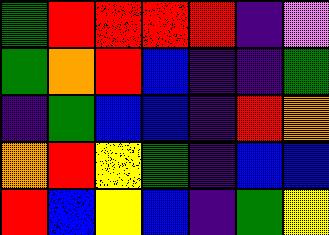[["green", "red", "red", "red", "red", "indigo", "violet"], ["green", "orange", "red", "blue", "indigo", "indigo", "green"], ["indigo", "green", "blue", "blue", "indigo", "red", "orange"], ["orange", "red", "yellow", "green", "indigo", "blue", "blue"], ["red", "blue", "yellow", "blue", "indigo", "green", "yellow"]]